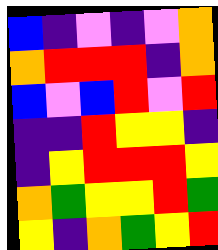[["blue", "indigo", "violet", "indigo", "violet", "orange"], ["orange", "red", "red", "red", "indigo", "orange"], ["blue", "violet", "blue", "red", "violet", "red"], ["indigo", "indigo", "red", "yellow", "yellow", "indigo"], ["indigo", "yellow", "red", "red", "red", "yellow"], ["orange", "green", "yellow", "yellow", "red", "green"], ["yellow", "indigo", "orange", "green", "yellow", "red"]]